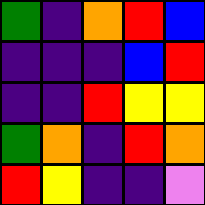[["green", "indigo", "orange", "red", "blue"], ["indigo", "indigo", "indigo", "blue", "red"], ["indigo", "indigo", "red", "yellow", "yellow"], ["green", "orange", "indigo", "red", "orange"], ["red", "yellow", "indigo", "indigo", "violet"]]